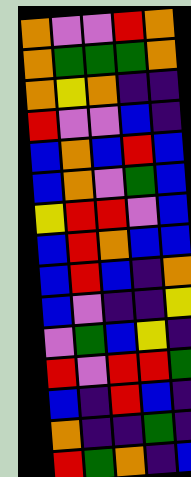[["orange", "violet", "violet", "red", "orange"], ["orange", "green", "green", "green", "orange"], ["orange", "yellow", "orange", "indigo", "indigo"], ["red", "violet", "violet", "blue", "indigo"], ["blue", "orange", "blue", "red", "blue"], ["blue", "orange", "violet", "green", "blue"], ["yellow", "red", "red", "violet", "blue"], ["blue", "red", "orange", "blue", "blue"], ["blue", "red", "blue", "indigo", "orange"], ["blue", "violet", "indigo", "indigo", "yellow"], ["violet", "green", "blue", "yellow", "indigo"], ["red", "violet", "red", "red", "green"], ["blue", "indigo", "red", "blue", "indigo"], ["orange", "indigo", "indigo", "green", "indigo"], ["red", "green", "orange", "indigo", "blue"]]